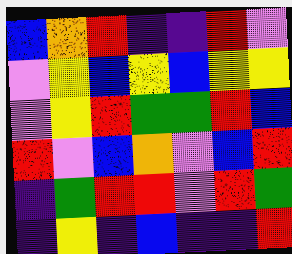[["blue", "orange", "red", "indigo", "indigo", "red", "violet"], ["violet", "yellow", "blue", "yellow", "blue", "yellow", "yellow"], ["violet", "yellow", "red", "green", "green", "red", "blue"], ["red", "violet", "blue", "orange", "violet", "blue", "red"], ["indigo", "green", "red", "red", "violet", "red", "green"], ["indigo", "yellow", "indigo", "blue", "indigo", "indigo", "red"]]